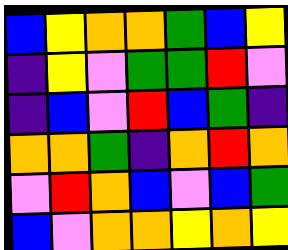[["blue", "yellow", "orange", "orange", "green", "blue", "yellow"], ["indigo", "yellow", "violet", "green", "green", "red", "violet"], ["indigo", "blue", "violet", "red", "blue", "green", "indigo"], ["orange", "orange", "green", "indigo", "orange", "red", "orange"], ["violet", "red", "orange", "blue", "violet", "blue", "green"], ["blue", "violet", "orange", "orange", "yellow", "orange", "yellow"]]